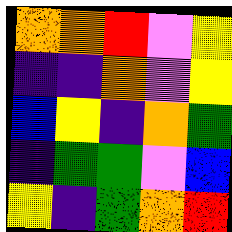[["orange", "orange", "red", "violet", "yellow"], ["indigo", "indigo", "orange", "violet", "yellow"], ["blue", "yellow", "indigo", "orange", "green"], ["indigo", "green", "green", "violet", "blue"], ["yellow", "indigo", "green", "orange", "red"]]